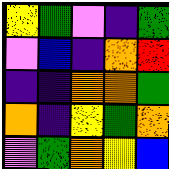[["yellow", "green", "violet", "indigo", "green"], ["violet", "blue", "indigo", "orange", "red"], ["indigo", "indigo", "orange", "orange", "green"], ["orange", "indigo", "yellow", "green", "orange"], ["violet", "green", "orange", "yellow", "blue"]]